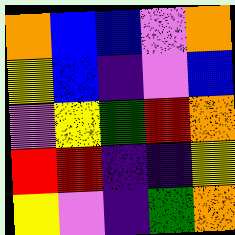[["orange", "blue", "blue", "violet", "orange"], ["yellow", "blue", "indigo", "violet", "blue"], ["violet", "yellow", "green", "red", "orange"], ["red", "red", "indigo", "indigo", "yellow"], ["yellow", "violet", "indigo", "green", "orange"]]